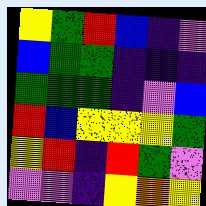[["yellow", "green", "red", "blue", "indigo", "violet"], ["blue", "green", "green", "indigo", "indigo", "indigo"], ["green", "green", "green", "indigo", "violet", "blue"], ["red", "blue", "yellow", "yellow", "yellow", "green"], ["yellow", "red", "indigo", "red", "green", "violet"], ["violet", "violet", "indigo", "yellow", "orange", "yellow"]]